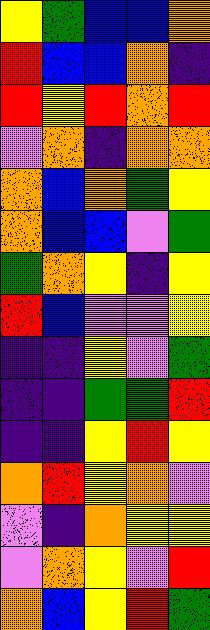[["yellow", "green", "blue", "blue", "orange"], ["red", "blue", "blue", "orange", "indigo"], ["red", "yellow", "red", "orange", "red"], ["violet", "orange", "indigo", "orange", "orange"], ["orange", "blue", "orange", "green", "yellow"], ["orange", "blue", "blue", "violet", "green"], ["green", "orange", "yellow", "indigo", "yellow"], ["red", "blue", "violet", "violet", "yellow"], ["indigo", "indigo", "yellow", "violet", "green"], ["indigo", "indigo", "green", "green", "red"], ["indigo", "indigo", "yellow", "red", "yellow"], ["orange", "red", "yellow", "orange", "violet"], ["violet", "indigo", "orange", "yellow", "yellow"], ["violet", "orange", "yellow", "violet", "red"], ["orange", "blue", "yellow", "red", "green"]]